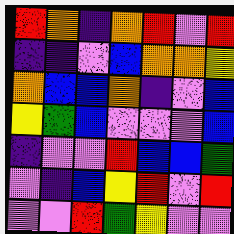[["red", "orange", "indigo", "orange", "red", "violet", "red"], ["indigo", "indigo", "violet", "blue", "orange", "orange", "yellow"], ["orange", "blue", "blue", "orange", "indigo", "violet", "blue"], ["yellow", "green", "blue", "violet", "violet", "violet", "blue"], ["indigo", "violet", "violet", "red", "blue", "blue", "green"], ["violet", "indigo", "blue", "yellow", "red", "violet", "red"], ["violet", "violet", "red", "green", "yellow", "violet", "violet"]]